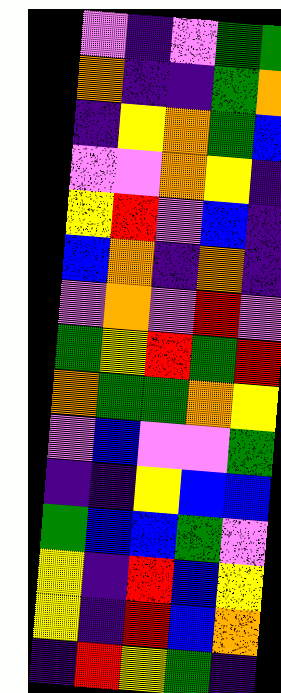[["violet", "indigo", "violet", "green", "green"], ["orange", "indigo", "indigo", "green", "orange"], ["indigo", "yellow", "orange", "green", "blue"], ["violet", "violet", "orange", "yellow", "indigo"], ["yellow", "red", "violet", "blue", "indigo"], ["blue", "orange", "indigo", "orange", "indigo"], ["violet", "orange", "violet", "red", "violet"], ["green", "yellow", "red", "green", "red"], ["orange", "green", "green", "orange", "yellow"], ["violet", "blue", "violet", "violet", "green"], ["indigo", "indigo", "yellow", "blue", "blue"], ["green", "blue", "blue", "green", "violet"], ["yellow", "indigo", "red", "blue", "yellow"], ["yellow", "indigo", "red", "blue", "orange"], ["indigo", "red", "yellow", "green", "indigo"]]